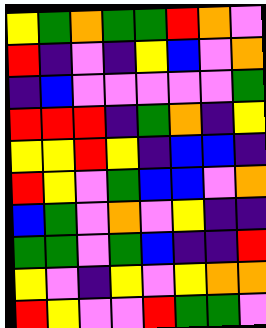[["yellow", "green", "orange", "green", "green", "red", "orange", "violet"], ["red", "indigo", "violet", "indigo", "yellow", "blue", "violet", "orange"], ["indigo", "blue", "violet", "violet", "violet", "violet", "violet", "green"], ["red", "red", "red", "indigo", "green", "orange", "indigo", "yellow"], ["yellow", "yellow", "red", "yellow", "indigo", "blue", "blue", "indigo"], ["red", "yellow", "violet", "green", "blue", "blue", "violet", "orange"], ["blue", "green", "violet", "orange", "violet", "yellow", "indigo", "indigo"], ["green", "green", "violet", "green", "blue", "indigo", "indigo", "red"], ["yellow", "violet", "indigo", "yellow", "violet", "yellow", "orange", "orange"], ["red", "yellow", "violet", "violet", "red", "green", "green", "violet"]]